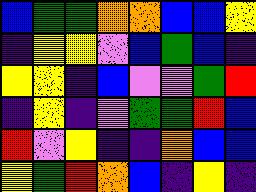[["blue", "green", "green", "orange", "orange", "blue", "blue", "yellow"], ["indigo", "yellow", "yellow", "violet", "blue", "green", "blue", "indigo"], ["yellow", "yellow", "indigo", "blue", "violet", "violet", "green", "red"], ["indigo", "yellow", "indigo", "violet", "green", "green", "red", "blue"], ["red", "violet", "yellow", "indigo", "indigo", "orange", "blue", "blue"], ["yellow", "green", "red", "orange", "blue", "indigo", "yellow", "indigo"]]